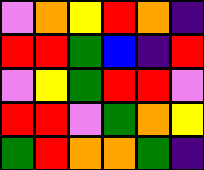[["violet", "orange", "yellow", "red", "orange", "indigo"], ["red", "red", "green", "blue", "indigo", "red"], ["violet", "yellow", "green", "red", "red", "violet"], ["red", "red", "violet", "green", "orange", "yellow"], ["green", "red", "orange", "orange", "green", "indigo"]]